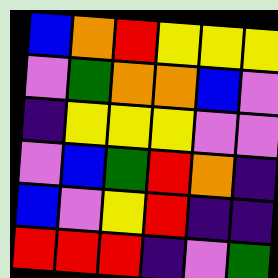[["blue", "orange", "red", "yellow", "yellow", "yellow"], ["violet", "green", "orange", "orange", "blue", "violet"], ["indigo", "yellow", "yellow", "yellow", "violet", "violet"], ["violet", "blue", "green", "red", "orange", "indigo"], ["blue", "violet", "yellow", "red", "indigo", "indigo"], ["red", "red", "red", "indigo", "violet", "green"]]